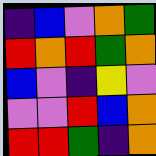[["indigo", "blue", "violet", "orange", "green"], ["red", "orange", "red", "green", "orange"], ["blue", "violet", "indigo", "yellow", "violet"], ["violet", "violet", "red", "blue", "orange"], ["red", "red", "green", "indigo", "orange"]]